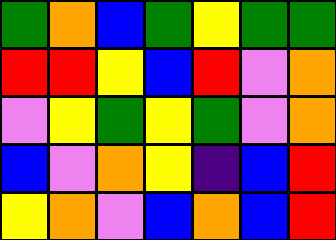[["green", "orange", "blue", "green", "yellow", "green", "green"], ["red", "red", "yellow", "blue", "red", "violet", "orange"], ["violet", "yellow", "green", "yellow", "green", "violet", "orange"], ["blue", "violet", "orange", "yellow", "indigo", "blue", "red"], ["yellow", "orange", "violet", "blue", "orange", "blue", "red"]]